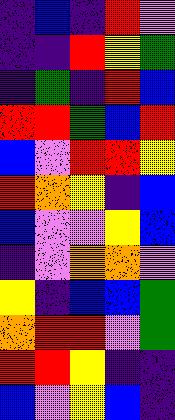[["indigo", "blue", "indigo", "red", "violet"], ["indigo", "indigo", "red", "yellow", "green"], ["indigo", "green", "indigo", "red", "blue"], ["red", "red", "green", "blue", "red"], ["blue", "violet", "red", "red", "yellow"], ["red", "orange", "yellow", "indigo", "blue"], ["blue", "violet", "violet", "yellow", "blue"], ["indigo", "violet", "orange", "orange", "violet"], ["yellow", "indigo", "blue", "blue", "green"], ["orange", "red", "red", "violet", "green"], ["red", "red", "yellow", "indigo", "indigo"], ["blue", "violet", "yellow", "blue", "indigo"]]